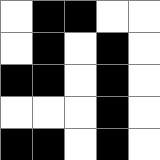[["white", "black", "black", "white", "white"], ["white", "black", "white", "black", "white"], ["black", "black", "white", "black", "white"], ["white", "white", "white", "black", "white"], ["black", "black", "white", "black", "white"]]